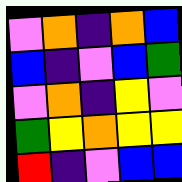[["violet", "orange", "indigo", "orange", "blue"], ["blue", "indigo", "violet", "blue", "green"], ["violet", "orange", "indigo", "yellow", "violet"], ["green", "yellow", "orange", "yellow", "yellow"], ["red", "indigo", "violet", "blue", "blue"]]